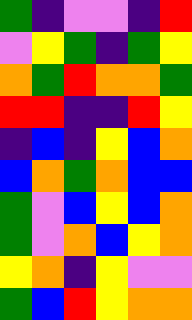[["green", "indigo", "violet", "violet", "indigo", "red"], ["violet", "yellow", "green", "indigo", "green", "yellow"], ["orange", "green", "red", "orange", "orange", "green"], ["red", "red", "indigo", "indigo", "red", "yellow"], ["indigo", "blue", "indigo", "yellow", "blue", "orange"], ["blue", "orange", "green", "orange", "blue", "blue"], ["green", "violet", "blue", "yellow", "blue", "orange"], ["green", "violet", "orange", "blue", "yellow", "orange"], ["yellow", "orange", "indigo", "yellow", "violet", "violet"], ["green", "blue", "red", "yellow", "orange", "orange"]]